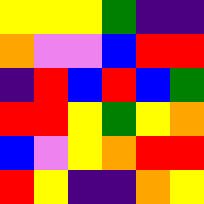[["yellow", "yellow", "yellow", "green", "indigo", "indigo"], ["orange", "violet", "violet", "blue", "red", "red"], ["indigo", "red", "blue", "red", "blue", "green"], ["red", "red", "yellow", "green", "yellow", "orange"], ["blue", "violet", "yellow", "orange", "red", "red"], ["red", "yellow", "indigo", "indigo", "orange", "yellow"]]